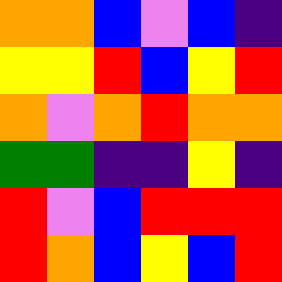[["orange", "orange", "blue", "violet", "blue", "indigo"], ["yellow", "yellow", "red", "blue", "yellow", "red"], ["orange", "violet", "orange", "red", "orange", "orange"], ["green", "green", "indigo", "indigo", "yellow", "indigo"], ["red", "violet", "blue", "red", "red", "red"], ["red", "orange", "blue", "yellow", "blue", "red"]]